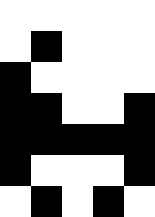[["white", "white", "white", "white", "white"], ["white", "black", "white", "white", "white"], ["black", "white", "white", "white", "white"], ["black", "black", "white", "white", "black"], ["black", "black", "black", "black", "black"], ["black", "white", "white", "white", "black"], ["white", "black", "white", "black", "white"]]